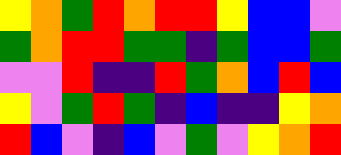[["yellow", "orange", "green", "red", "orange", "red", "red", "yellow", "blue", "blue", "violet"], ["green", "orange", "red", "red", "green", "green", "indigo", "green", "blue", "blue", "green"], ["violet", "violet", "red", "indigo", "indigo", "red", "green", "orange", "blue", "red", "blue"], ["yellow", "violet", "green", "red", "green", "indigo", "blue", "indigo", "indigo", "yellow", "orange"], ["red", "blue", "violet", "indigo", "blue", "violet", "green", "violet", "yellow", "orange", "red"]]